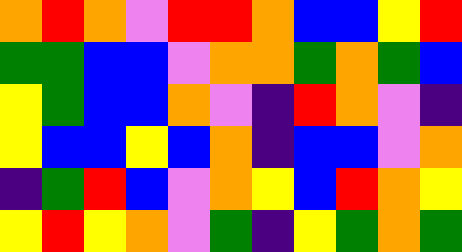[["orange", "red", "orange", "violet", "red", "red", "orange", "blue", "blue", "yellow", "red"], ["green", "green", "blue", "blue", "violet", "orange", "orange", "green", "orange", "green", "blue"], ["yellow", "green", "blue", "blue", "orange", "violet", "indigo", "red", "orange", "violet", "indigo"], ["yellow", "blue", "blue", "yellow", "blue", "orange", "indigo", "blue", "blue", "violet", "orange"], ["indigo", "green", "red", "blue", "violet", "orange", "yellow", "blue", "red", "orange", "yellow"], ["yellow", "red", "yellow", "orange", "violet", "green", "indigo", "yellow", "green", "orange", "green"]]